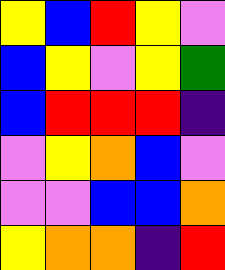[["yellow", "blue", "red", "yellow", "violet"], ["blue", "yellow", "violet", "yellow", "green"], ["blue", "red", "red", "red", "indigo"], ["violet", "yellow", "orange", "blue", "violet"], ["violet", "violet", "blue", "blue", "orange"], ["yellow", "orange", "orange", "indigo", "red"]]